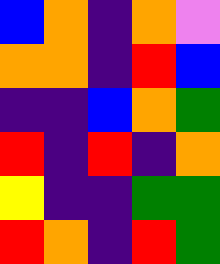[["blue", "orange", "indigo", "orange", "violet"], ["orange", "orange", "indigo", "red", "blue"], ["indigo", "indigo", "blue", "orange", "green"], ["red", "indigo", "red", "indigo", "orange"], ["yellow", "indigo", "indigo", "green", "green"], ["red", "orange", "indigo", "red", "green"]]